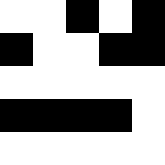[["white", "white", "black", "white", "black"], ["black", "white", "white", "black", "black"], ["white", "white", "white", "white", "white"], ["black", "black", "black", "black", "white"], ["white", "white", "white", "white", "white"]]